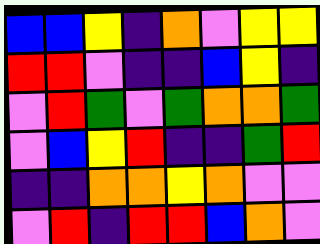[["blue", "blue", "yellow", "indigo", "orange", "violet", "yellow", "yellow"], ["red", "red", "violet", "indigo", "indigo", "blue", "yellow", "indigo"], ["violet", "red", "green", "violet", "green", "orange", "orange", "green"], ["violet", "blue", "yellow", "red", "indigo", "indigo", "green", "red"], ["indigo", "indigo", "orange", "orange", "yellow", "orange", "violet", "violet"], ["violet", "red", "indigo", "red", "red", "blue", "orange", "violet"]]